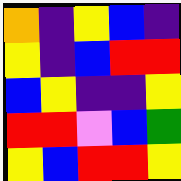[["orange", "indigo", "yellow", "blue", "indigo"], ["yellow", "indigo", "blue", "red", "red"], ["blue", "yellow", "indigo", "indigo", "yellow"], ["red", "red", "violet", "blue", "green"], ["yellow", "blue", "red", "red", "yellow"]]